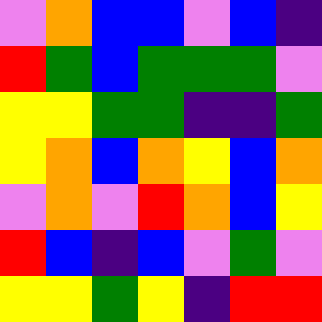[["violet", "orange", "blue", "blue", "violet", "blue", "indigo"], ["red", "green", "blue", "green", "green", "green", "violet"], ["yellow", "yellow", "green", "green", "indigo", "indigo", "green"], ["yellow", "orange", "blue", "orange", "yellow", "blue", "orange"], ["violet", "orange", "violet", "red", "orange", "blue", "yellow"], ["red", "blue", "indigo", "blue", "violet", "green", "violet"], ["yellow", "yellow", "green", "yellow", "indigo", "red", "red"]]